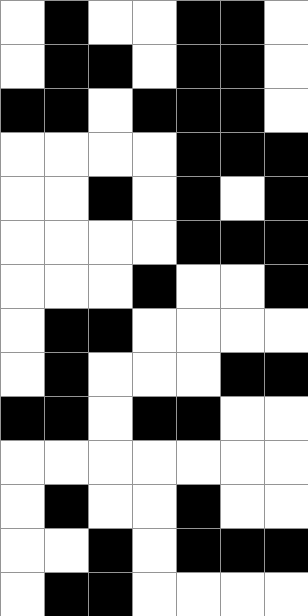[["white", "black", "white", "white", "black", "black", "white"], ["white", "black", "black", "white", "black", "black", "white"], ["black", "black", "white", "black", "black", "black", "white"], ["white", "white", "white", "white", "black", "black", "black"], ["white", "white", "black", "white", "black", "white", "black"], ["white", "white", "white", "white", "black", "black", "black"], ["white", "white", "white", "black", "white", "white", "black"], ["white", "black", "black", "white", "white", "white", "white"], ["white", "black", "white", "white", "white", "black", "black"], ["black", "black", "white", "black", "black", "white", "white"], ["white", "white", "white", "white", "white", "white", "white"], ["white", "black", "white", "white", "black", "white", "white"], ["white", "white", "black", "white", "black", "black", "black"], ["white", "black", "black", "white", "white", "white", "white"]]